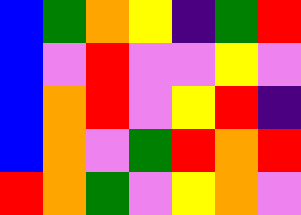[["blue", "green", "orange", "yellow", "indigo", "green", "red"], ["blue", "violet", "red", "violet", "violet", "yellow", "violet"], ["blue", "orange", "red", "violet", "yellow", "red", "indigo"], ["blue", "orange", "violet", "green", "red", "orange", "red"], ["red", "orange", "green", "violet", "yellow", "orange", "violet"]]